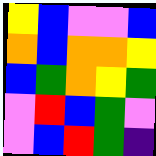[["yellow", "blue", "violet", "violet", "blue"], ["orange", "blue", "orange", "orange", "yellow"], ["blue", "green", "orange", "yellow", "green"], ["violet", "red", "blue", "green", "violet"], ["violet", "blue", "red", "green", "indigo"]]